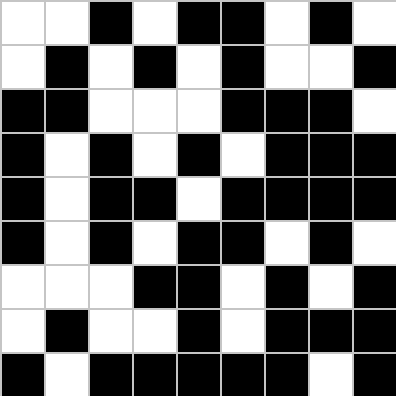[["white", "white", "black", "white", "black", "black", "white", "black", "white"], ["white", "black", "white", "black", "white", "black", "white", "white", "black"], ["black", "black", "white", "white", "white", "black", "black", "black", "white"], ["black", "white", "black", "white", "black", "white", "black", "black", "black"], ["black", "white", "black", "black", "white", "black", "black", "black", "black"], ["black", "white", "black", "white", "black", "black", "white", "black", "white"], ["white", "white", "white", "black", "black", "white", "black", "white", "black"], ["white", "black", "white", "white", "black", "white", "black", "black", "black"], ["black", "white", "black", "black", "black", "black", "black", "white", "black"]]